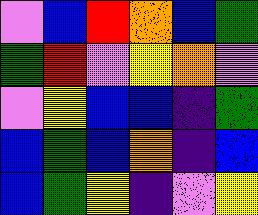[["violet", "blue", "red", "orange", "blue", "green"], ["green", "red", "violet", "yellow", "orange", "violet"], ["violet", "yellow", "blue", "blue", "indigo", "green"], ["blue", "green", "blue", "orange", "indigo", "blue"], ["blue", "green", "yellow", "indigo", "violet", "yellow"]]